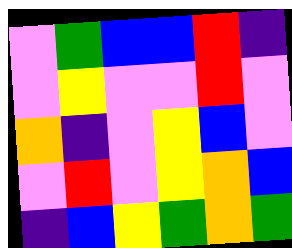[["violet", "green", "blue", "blue", "red", "indigo"], ["violet", "yellow", "violet", "violet", "red", "violet"], ["orange", "indigo", "violet", "yellow", "blue", "violet"], ["violet", "red", "violet", "yellow", "orange", "blue"], ["indigo", "blue", "yellow", "green", "orange", "green"]]